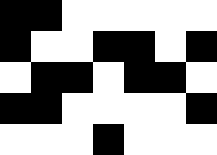[["black", "black", "white", "white", "white", "white", "white"], ["black", "white", "white", "black", "black", "white", "black"], ["white", "black", "black", "white", "black", "black", "white"], ["black", "black", "white", "white", "white", "white", "black"], ["white", "white", "white", "black", "white", "white", "white"]]